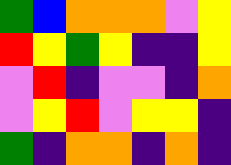[["green", "blue", "orange", "orange", "orange", "violet", "yellow"], ["red", "yellow", "green", "yellow", "indigo", "indigo", "yellow"], ["violet", "red", "indigo", "violet", "violet", "indigo", "orange"], ["violet", "yellow", "red", "violet", "yellow", "yellow", "indigo"], ["green", "indigo", "orange", "orange", "indigo", "orange", "indigo"]]